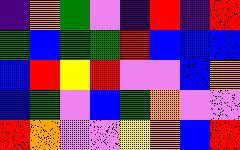[["indigo", "orange", "green", "violet", "indigo", "red", "indigo", "red"], ["green", "blue", "green", "green", "red", "blue", "blue", "blue"], ["blue", "red", "yellow", "red", "violet", "violet", "blue", "orange"], ["blue", "green", "violet", "blue", "green", "orange", "violet", "violet"], ["red", "orange", "violet", "violet", "yellow", "orange", "blue", "red"]]